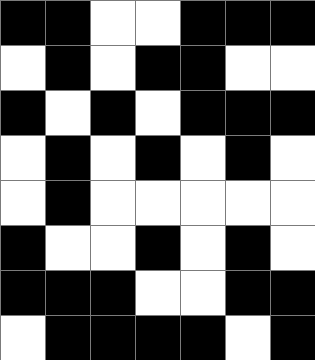[["black", "black", "white", "white", "black", "black", "black"], ["white", "black", "white", "black", "black", "white", "white"], ["black", "white", "black", "white", "black", "black", "black"], ["white", "black", "white", "black", "white", "black", "white"], ["white", "black", "white", "white", "white", "white", "white"], ["black", "white", "white", "black", "white", "black", "white"], ["black", "black", "black", "white", "white", "black", "black"], ["white", "black", "black", "black", "black", "white", "black"]]